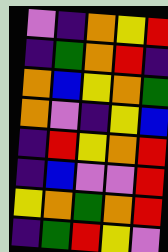[["violet", "indigo", "orange", "yellow", "red"], ["indigo", "green", "orange", "red", "indigo"], ["orange", "blue", "yellow", "orange", "green"], ["orange", "violet", "indigo", "yellow", "blue"], ["indigo", "red", "yellow", "orange", "red"], ["indigo", "blue", "violet", "violet", "red"], ["yellow", "orange", "green", "orange", "red"], ["indigo", "green", "red", "yellow", "violet"]]